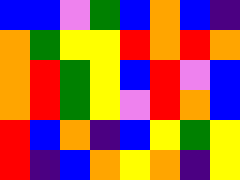[["blue", "blue", "violet", "green", "blue", "orange", "blue", "indigo"], ["orange", "green", "yellow", "yellow", "red", "orange", "red", "orange"], ["orange", "red", "green", "yellow", "blue", "red", "violet", "blue"], ["orange", "red", "green", "yellow", "violet", "red", "orange", "blue"], ["red", "blue", "orange", "indigo", "blue", "yellow", "green", "yellow"], ["red", "indigo", "blue", "orange", "yellow", "orange", "indigo", "yellow"]]